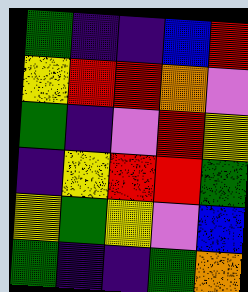[["green", "indigo", "indigo", "blue", "red"], ["yellow", "red", "red", "orange", "violet"], ["green", "indigo", "violet", "red", "yellow"], ["indigo", "yellow", "red", "red", "green"], ["yellow", "green", "yellow", "violet", "blue"], ["green", "indigo", "indigo", "green", "orange"]]